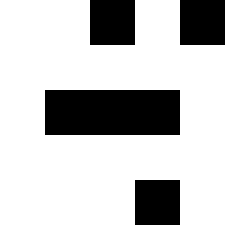[["white", "white", "black", "white", "black"], ["white", "white", "white", "white", "white"], ["white", "black", "black", "black", "white"], ["white", "white", "white", "white", "white"], ["white", "white", "white", "black", "white"]]